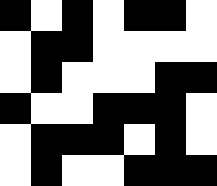[["black", "white", "black", "white", "black", "black", "white"], ["white", "black", "black", "white", "white", "white", "white"], ["white", "black", "white", "white", "white", "black", "black"], ["black", "white", "white", "black", "black", "black", "white"], ["white", "black", "black", "black", "white", "black", "white"], ["white", "black", "white", "white", "black", "black", "black"]]